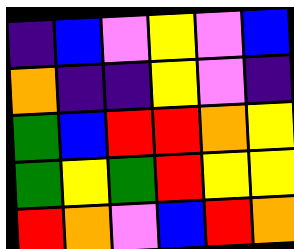[["indigo", "blue", "violet", "yellow", "violet", "blue"], ["orange", "indigo", "indigo", "yellow", "violet", "indigo"], ["green", "blue", "red", "red", "orange", "yellow"], ["green", "yellow", "green", "red", "yellow", "yellow"], ["red", "orange", "violet", "blue", "red", "orange"]]